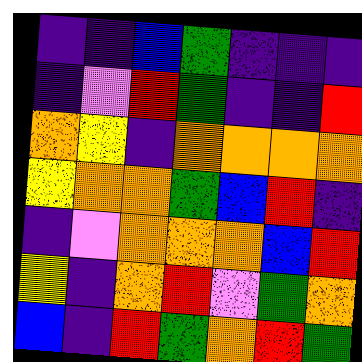[["indigo", "indigo", "blue", "green", "indigo", "indigo", "indigo"], ["indigo", "violet", "red", "green", "indigo", "indigo", "red"], ["orange", "yellow", "indigo", "orange", "orange", "orange", "orange"], ["yellow", "orange", "orange", "green", "blue", "red", "indigo"], ["indigo", "violet", "orange", "orange", "orange", "blue", "red"], ["yellow", "indigo", "orange", "red", "violet", "green", "orange"], ["blue", "indigo", "red", "green", "orange", "red", "green"]]